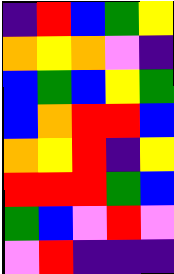[["indigo", "red", "blue", "green", "yellow"], ["orange", "yellow", "orange", "violet", "indigo"], ["blue", "green", "blue", "yellow", "green"], ["blue", "orange", "red", "red", "blue"], ["orange", "yellow", "red", "indigo", "yellow"], ["red", "red", "red", "green", "blue"], ["green", "blue", "violet", "red", "violet"], ["violet", "red", "indigo", "indigo", "indigo"]]